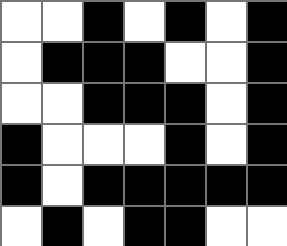[["white", "white", "black", "white", "black", "white", "black"], ["white", "black", "black", "black", "white", "white", "black"], ["white", "white", "black", "black", "black", "white", "black"], ["black", "white", "white", "white", "black", "white", "black"], ["black", "white", "black", "black", "black", "black", "black"], ["white", "black", "white", "black", "black", "white", "white"]]